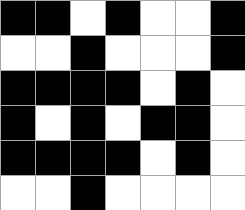[["black", "black", "white", "black", "white", "white", "black"], ["white", "white", "black", "white", "white", "white", "black"], ["black", "black", "black", "black", "white", "black", "white"], ["black", "white", "black", "white", "black", "black", "white"], ["black", "black", "black", "black", "white", "black", "white"], ["white", "white", "black", "white", "white", "white", "white"]]